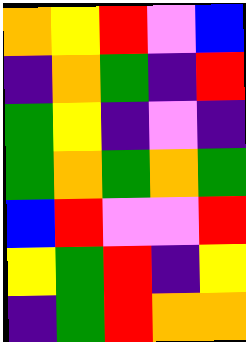[["orange", "yellow", "red", "violet", "blue"], ["indigo", "orange", "green", "indigo", "red"], ["green", "yellow", "indigo", "violet", "indigo"], ["green", "orange", "green", "orange", "green"], ["blue", "red", "violet", "violet", "red"], ["yellow", "green", "red", "indigo", "yellow"], ["indigo", "green", "red", "orange", "orange"]]